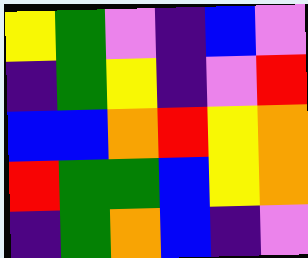[["yellow", "green", "violet", "indigo", "blue", "violet"], ["indigo", "green", "yellow", "indigo", "violet", "red"], ["blue", "blue", "orange", "red", "yellow", "orange"], ["red", "green", "green", "blue", "yellow", "orange"], ["indigo", "green", "orange", "blue", "indigo", "violet"]]